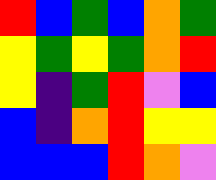[["red", "blue", "green", "blue", "orange", "green"], ["yellow", "green", "yellow", "green", "orange", "red"], ["yellow", "indigo", "green", "red", "violet", "blue"], ["blue", "indigo", "orange", "red", "yellow", "yellow"], ["blue", "blue", "blue", "red", "orange", "violet"]]